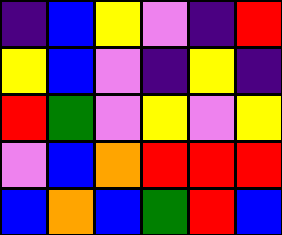[["indigo", "blue", "yellow", "violet", "indigo", "red"], ["yellow", "blue", "violet", "indigo", "yellow", "indigo"], ["red", "green", "violet", "yellow", "violet", "yellow"], ["violet", "blue", "orange", "red", "red", "red"], ["blue", "orange", "blue", "green", "red", "blue"]]